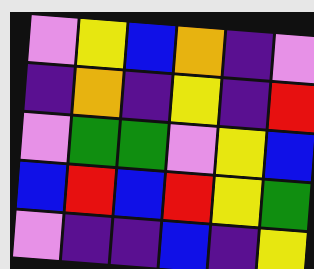[["violet", "yellow", "blue", "orange", "indigo", "violet"], ["indigo", "orange", "indigo", "yellow", "indigo", "red"], ["violet", "green", "green", "violet", "yellow", "blue"], ["blue", "red", "blue", "red", "yellow", "green"], ["violet", "indigo", "indigo", "blue", "indigo", "yellow"]]